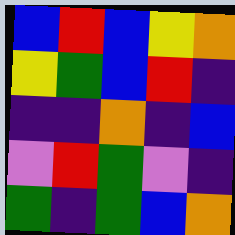[["blue", "red", "blue", "yellow", "orange"], ["yellow", "green", "blue", "red", "indigo"], ["indigo", "indigo", "orange", "indigo", "blue"], ["violet", "red", "green", "violet", "indigo"], ["green", "indigo", "green", "blue", "orange"]]